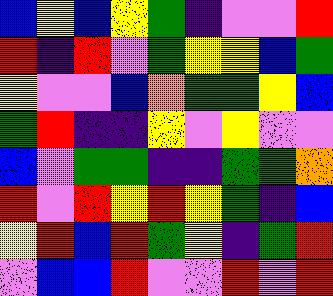[["blue", "yellow", "blue", "yellow", "green", "indigo", "violet", "violet", "red"], ["red", "indigo", "red", "violet", "green", "yellow", "yellow", "blue", "green"], ["yellow", "violet", "violet", "blue", "orange", "green", "green", "yellow", "blue"], ["green", "red", "indigo", "indigo", "yellow", "violet", "yellow", "violet", "violet"], ["blue", "violet", "green", "green", "indigo", "indigo", "green", "green", "orange"], ["red", "violet", "red", "yellow", "red", "yellow", "green", "indigo", "blue"], ["yellow", "red", "blue", "red", "green", "yellow", "indigo", "green", "red"], ["violet", "blue", "blue", "red", "violet", "violet", "red", "violet", "red"]]